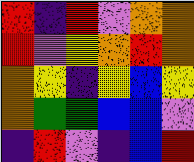[["red", "indigo", "red", "violet", "orange", "orange"], ["red", "violet", "yellow", "orange", "red", "orange"], ["orange", "yellow", "indigo", "yellow", "blue", "yellow"], ["orange", "green", "green", "blue", "blue", "violet"], ["indigo", "red", "violet", "indigo", "blue", "red"]]